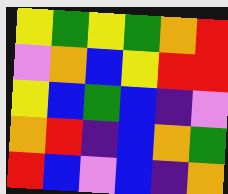[["yellow", "green", "yellow", "green", "orange", "red"], ["violet", "orange", "blue", "yellow", "red", "red"], ["yellow", "blue", "green", "blue", "indigo", "violet"], ["orange", "red", "indigo", "blue", "orange", "green"], ["red", "blue", "violet", "blue", "indigo", "orange"]]